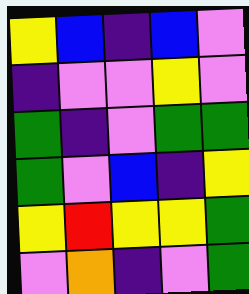[["yellow", "blue", "indigo", "blue", "violet"], ["indigo", "violet", "violet", "yellow", "violet"], ["green", "indigo", "violet", "green", "green"], ["green", "violet", "blue", "indigo", "yellow"], ["yellow", "red", "yellow", "yellow", "green"], ["violet", "orange", "indigo", "violet", "green"]]